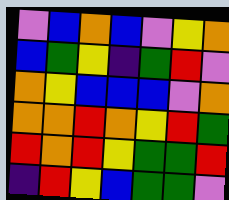[["violet", "blue", "orange", "blue", "violet", "yellow", "orange"], ["blue", "green", "yellow", "indigo", "green", "red", "violet"], ["orange", "yellow", "blue", "blue", "blue", "violet", "orange"], ["orange", "orange", "red", "orange", "yellow", "red", "green"], ["red", "orange", "red", "yellow", "green", "green", "red"], ["indigo", "red", "yellow", "blue", "green", "green", "violet"]]